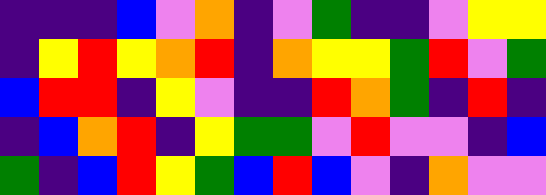[["indigo", "indigo", "indigo", "blue", "violet", "orange", "indigo", "violet", "green", "indigo", "indigo", "violet", "yellow", "yellow"], ["indigo", "yellow", "red", "yellow", "orange", "red", "indigo", "orange", "yellow", "yellow", "green", "red", "violet", "green"], ["blue", "red", "red", "indigo", "yellow", "violet", "indigo", "indigo", "red", "orange", "green", "indigo", "red", "indigo"], ["indigo", "blue", "orange", "red", "indigo", "yellow", "green", "green", "violet", "red", "violet", "violet", "indigo", "blue"], ["green", "indigo", "blue", "red", "yellow", "green", "blue", "red", "blue", "violet", "indigo", "orange", "violet", "violet"]]